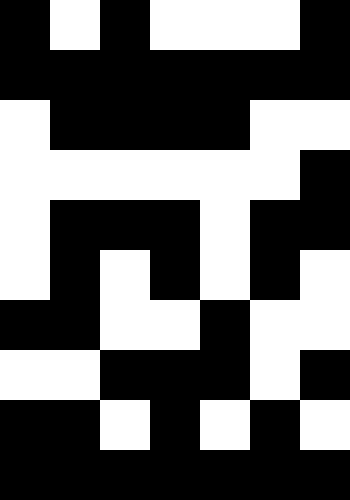[["black", "white", "black", "white", "white", "white", "black"], ["black", "black", "black", "black", "black", "black", "black"], ["white", "black", "black", "black", "black", "white", "white"], ["white", "white", "white", "white", "white", "white", "black"], ["white", "black", "black", "black", "white", "black", "black"], ["white", "black", "white", "black", "white", "black", "white"], ["black", "black", "white", "white", "black", "white", "white"], ["white", "white", "black", "black", "black", "white", "black"], ["black", "black", "white", "black", "white", "black", "white"], ["black", "black", "black", "black", "black", "black", "black"]]